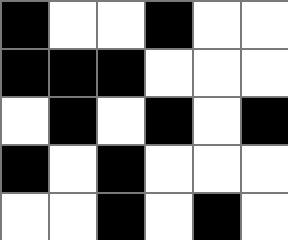[["black", "white", "white", "black", "white", "white"], ["black", "black", "black", "white", "white", "white"], ["white", "black", "white", "black", "white", "black"], ["black", "white", "black", "white", "white", "white"], ["white", "white", "black", "white", "black", "white"]]